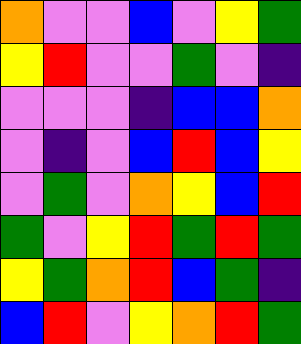[["orange", "violet", "violet", "blue", "violet", "yellow", "green"], ["yellow", "red", "violet", "violet", "green", "violet", "indigo"], ["violet", "violet", "violet", "indigo", "blue", "blue", "orange"], ["violet", "indigo", "violet", "blue", "red", "blue", "yellow"], ["violet", "green", "violet", "orange", "yellow", "blue", "red"], ["green", "violet", "yellow", "red", "green", "red", "green"], ["yellow", "green", "orange", "red", "blue", "green", "indigo"], ["blue", "red", "violet", "yellow", "orange", "red", "green"]]